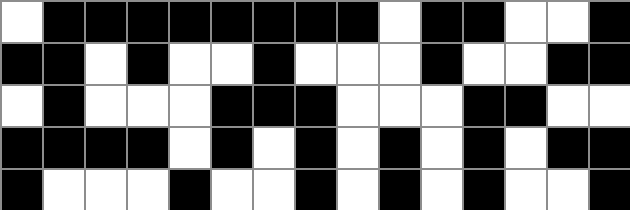[["white", "black", "black", "black", "black", "black", "black", "black", "black", "white", "black", "black", "white", "white", "black"], ["black", "black", "white", "black", "white", "white", "black", "white", "white", "white", "black", "white", "white", "black", "black"], ["white", "black", "white", "white", "white", "black", "black", "black", "white", "white", "white", "black", "black", "white", "white"], ["black", "black", "black", "black", "white", "black", "white", "black", "white", "black", "white", "black", "white", "black", "black"], ["black", "white", "white", "white", "black", "white", "white", "black", "white", "black", "white", "black", "white", "white", "black"]]